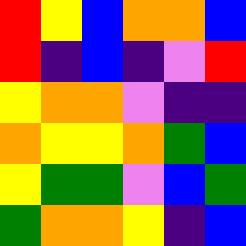[["red", "yellow", "blue", "orange", "orange", "blue"], ["red", "indigo", "blue", "indigo", "violet", "red"], ["yellow", "orange", "orange", "violet", "indigo", "indigo"], ["orange", "yellow", "yellow", "orange", "green", "blue"], ["yellow", "green", "green", "violet", "blue", "green"], ["green", "orange", "orange", "yellow", "indigo", "blue"]]